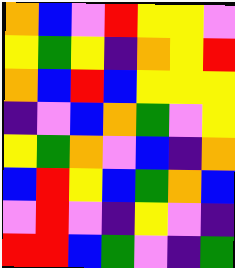[["orange", "blue", "violet", "red", "yellow", "yellow", "violet"], ["yellow", "green", "yellow", "indigo", "orange", "yellow", "red"], ["orange", "blue", "red", "blue", "yellow", "yellow", "yellow"], ["indigo", "violet", "blue", "orange", "green", "violet", "yellow"], ["yellow", "green", "orange", "violet", "blue", "indigo", "orange"], ["blue", "red", "yellow", "blue", "green", "orange", "blue"], ["violet", "red", "violet", "indigo", "yellow", "violet", "indigo"], ["red", "red", "blue", "green", "violet", "indigo", "green"]]